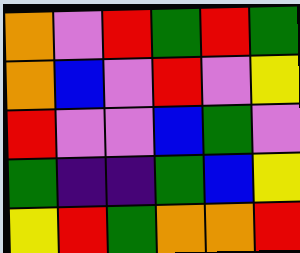[["orange", "violet", "red", "green", "red", "green"], ["orange", "blue", "violet", "red", "violet", "yellow"], ["red", "violet", "violet", "blue", "green", "violet"], ["green", "indigo", "indigo", "green", "blue", "yellow"], ["yellow", "red", "green", "orange", "orange", "red"]]